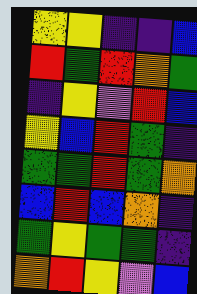[["yellow", "yellow", "indigo", "indigo", "blue"], ["red", "green", "red", "orange", "green"], ["indigo", "yellow", "violet", "red", "blue"], ["yellow", "blue", "red", "green", "indigo"], ["green", "green", "red", "green", "orange"], ["blue", "red", "blue", "orange", "indigo"], ["green", "yellow", "green", "green", "indigo"], ["orange", "red", "yellow", "violet", "blue"]]